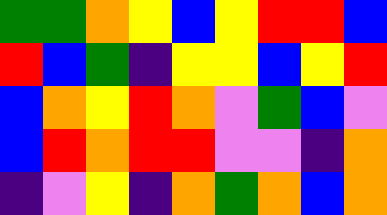[["green", "green", "orange", "yellow", "blue", "yellow", "red", "red", "blue"], ["red", "blue", "green", "indigo", "yellow", "yellow", "blue", "yellow", "red"], ["blue", "orange", "yellow", "red", "orange", "violet", "green", "blue", "violet"], ["blue", "red", "orange", "red", "red", "violet", "violet", "indigo", "orange"], ["indigo", "violet", "yellow", "indigo", "orange", "green", "orange", "blue", "orange"]]